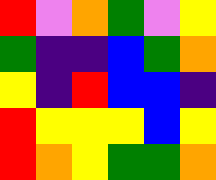[["red", "violet", "orange", "green", "violet", "yellow"], ["green", "indigo", "indigo", "blue", "green", "orange"], ["yellow", "indigo", "red", "blue", "blue", "indigo"], ["red", "yellow", "yellow", "yellow", "blue", "yellow"], ["red", "orange", "yellow", "green", "green", "orange"]]